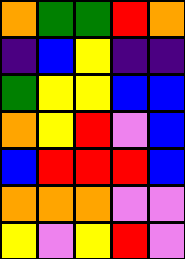[["orange", "green", "green", "red", "orange"], ["indigo", "blue", "yellow", "indigo", "indigo"], ["green", "yellow", "yellow", "blue", "blue"], ["orange", "yellow", "red", "violet", "blue"], ["blue", "red", "red", "red", "blue"], ["orange", "orange", "orange", "violet", "violet"], ["yellow", "violet", "yellow", "red", "violet"]]